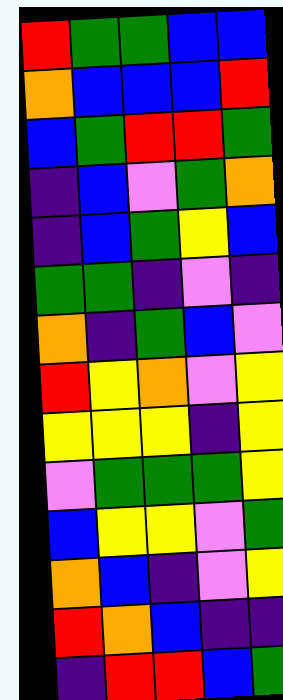[["red", "green", "green", "blue", "blue"], ["orange", "blue", "blue", "blue", "red"], ["blue", "green", "red", "red", "green"], ["indigo", "blue", "violet", "green", "orange"], ["indigo", "blue", "green", "yellow", "blue"], ["green", "green", "indigo", "violet", "indigo"], ["orange", "indigo", "green", "blue", "violet"], ["red", "yellow", "orange", "violet", "yellow"], ["yellow", "yellow", "yellow", "indigo", "yellow"], ["violet", "green", "green", "green", "yellow"], ["blue", "yellow", "yellow", "violet", "green"], ["orange", "blue", "indigo", "violet", "yellow"], ["red", "orange", "blue", "indigo", "indigo"], ["indigo", "red", "red", "blue", "green"]]